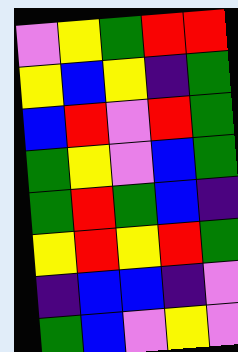[["violet", "yellow", "green", "red", "red"], ["yellow", "blue", "yellow", "indigo", "green"], ["blue", "red", "violet", "red", "green"], ["green", "yellow", "violet", "blue", "green"], ["green", "red", "green", "blue", "indigo"], ["yellow", "red", "yellow", "red", "green"], ["indigo", "blue", "blue", "indigo", "violet"], ["green", "blue", "violet", "yellow", "violet"]]